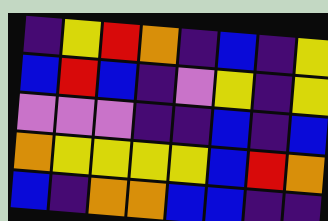[["indigo", "yellow", "red", "orange", "indigo", "blue", "indigo", "yellow"], ["blue", "red", "blue", "indigo", "violet", "yellow", "indigo", "yellow"], ["violet", "violet", "violet", "indigo", "indigo", "blue", "indigo", "blue"], ["orange", "yellow", "yellow", "yellow", "yellow", "blue", "red", "orange"], ["blue", "indigo", "orange", "orange", "blue", "blue", "indigo", "indigo"]]